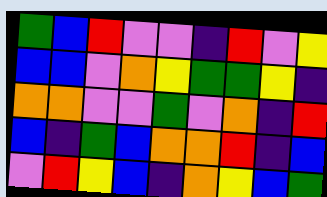[["green", "blue", "red", "violet", "violet", "indigo", "red", "violet", "yellow"], ["blue", "blue", "violet", "orange", "yellow", "green", "green", "yellow", "indigo"], ["orange", "orange", "violet", "violet", "green", "violet", "orange", "indigo", "red"], ["blue", "indigo", "green", "blue", "orange", "orange", "red", "indigo", "blue"], ["violet", "red", "yellow", "blue", "indigo", "orange", "yellow", "blue", "green"]]